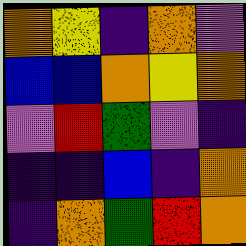[["orange", "yellow", "indigo", "orange", "violet"], ["blue", "blue", "orange", "yellow", "orange"], ["violet", "red", "green", "violet", "indigo"], ["indigo", "indigo", "blue", "indigo", "orange"], ["indigo", "orange", "green", "red", "orange"]]